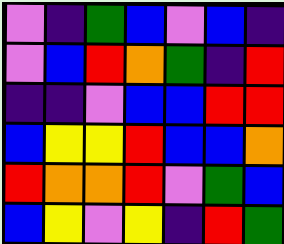[["violet", "indigo", "green", "blue", "violet", "blue", "indigo"], ["violet", "blue", "red", "orange", "green", "indigo", "red"], ["indigo", "indigo", "violet", "blue", "blue", "red", "red"], ["blue", "yellow", "yellow", "red", "blue", "blue", "orange"], ["red", "orange", "orange", "red", "violet", "green", "blue"], ["blue", "yellow", "violet", "yellow", "indigo", "red", "green"]]